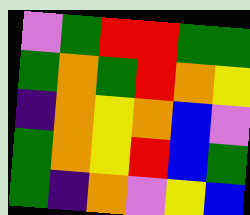[["violet", "green", "red", "red", "green", "green"], ["green", "orange", "green", "red", "orange", "yellow"], ["indigo", "orange", "yellow", "orange", "blue", "violet"], ["green", "orange", "yellow", "red", "blue", "green"], ["green", "indigo", "orange", "violet", "yellow", "blue"]]